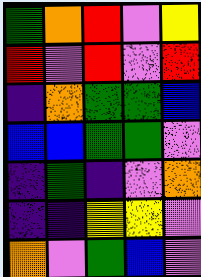[["green", "orange", "red", "violet", "yellow"], ["red", "violet", "red", "violet", "red"], ["indigo", "orange", "green", "green", "blue"], ["blue", "blue", "green", "green", "violet"], ["indigo", "green", "indigo", "violet", "orange"], ["indigo", "indigo", "yellow", "yellow", "violet"], ["orange", "violet", "green", "blue", "violet"]]